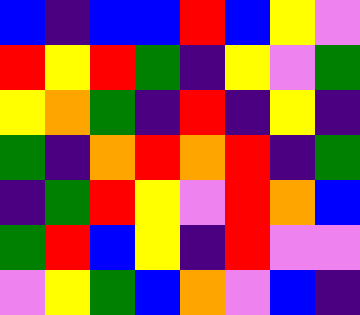[["blue", "indigo", "blue", "blue", "red", "blue", "yellow", "violet"], ["red", "yellow", "red", "green", "indigo", "yellow", "violet", "green"], ["yellow", "orange", "green", "indigo", "red", "indigo", "yellow", "indigo"], ["green", "indigo", "orange", "red", "orange", "red", "indigo", "green"], ["indigo", "green", "red", "yellow", "violet", "red", "orange", "blue"], ["green", "red", "blue", "yellow", "indigo", "red", "violet", "violet"], ["violet", "yellow", "green", "blue", "orange", "violet", "blue", "indigo"]]